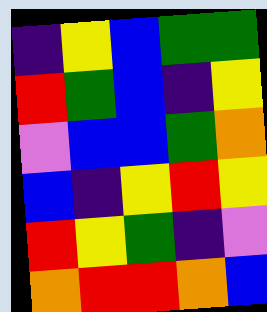[["indigo", "yellow", "blue", "green", "green"], ["red", "green", "blue", "indigo", "yellow"], ["violet", "blue", "blue", "green", "orange"], ["blue", "indigo", "yellow", "red", "yellow"], ["red", "yellow", "green", "indigo", "violet"], ["orange", "red", "red", "orange", "blue"]]